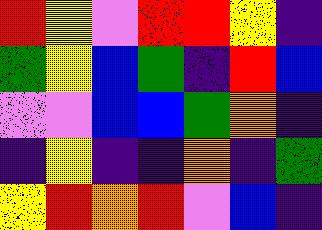[["red", "yellow", "violet", "red", "red", "yellow", "indigo"], ["green", "yellow", "blue", "green", "indigo", "red", "blue"], ["violet", "violet", "blue", "blue", "green", "orange", "indigo"], ["indigo", "yellow", "indigo", "indigo", "orange", "indigo", "green"], ["yellow", "red", "orange", "red", "violet", "blue", "indigo"]]